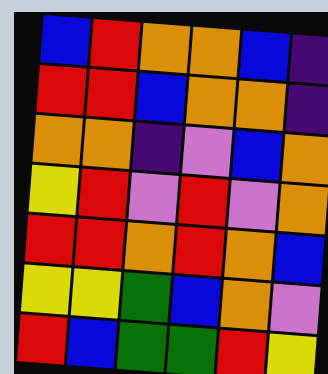[["blue", "red", "orange", "orange", "blue", "indigo"], ["red", "red", "blue", "orange", "orange", "indigo"], ["orange", "orange", "indigo", "violet", "blue", "orange"], ["yellow", "red", "violet", "red", "violet", "orange"], ["red", "red", "orange", "red", "orange", "blue"], ["yellow", "yellow", "green", "blue", "orange", "violet"], ["red", "blue", "green", "green", "red", "yellow"]]